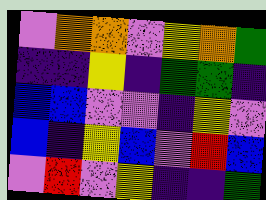[["violet", "orange", "orange", "violet", "yellow", "orange", "green"], ["indigo", "indigo", "yellow", "indigo", "green", "green", "indigo"], ["blue", "blue", "violet", "violet", "indigo", "yellow", "violet"], ["blue", "indigo", "yellow", "blue", "violet", "red", "blue"], ["violet", "red", "violet", "yellow", "indigo", "indigo", "green"]]